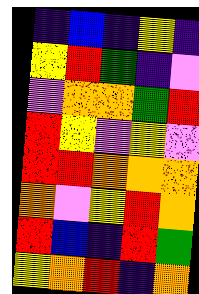[["indigo", "blue", "indigo", "yellow", "indigo"], ["yellow", "red", "green", "indigo", "violet"], ["violet", "orange", "orange", "green", "red"], ["red", "yellow", "violet", "yellow", "violet"], ["red", "red", "orange", "orange", "orange"], ["orange", "violet", "yellow", "red", "orange"], ["red", "blue", "indigo", "red", "green"], ["yellow", "orange", "red", "indigo", "orange"]]